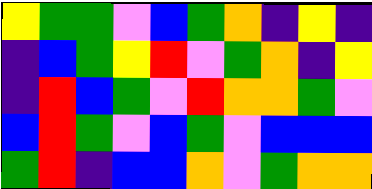[["yellow", "green", "green", "violet", "blue", "green", "orange", "indigo", "yellow", "indigo"], ["indigo", "blue", "green", "yellow", "red", "violet", "green", "orange", "indigo", "yellow"], ["indigo", "red", "blue", "green", "violet", "red", "orange", "orange", "green", "violet"], ["blue", "red", "green", "violet", "blue", "green", "violet", "blue", "blue", "blue"], ["green", "red", "indigo", "blue", "blue", "orange", "violet", "green", "orange", "orange"]]